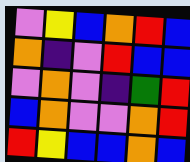[["violet", "yellow", "blue", "orange", "red", "blue"], ["orange", "indigo", "violet", "red", "blue", "blue"], ["violet", "orange", "violet", "indigo", "green", "red"], ["blue", "orange", "violet", "violet", "orange", "red"], ["red", "yellow", "blue", "blue", "orange", "blue"]]